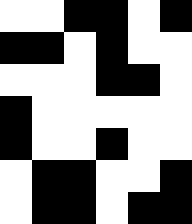[["white", "white", "black", "black", "white", "black"], ["black", "black", "white", "black", "white", "white"], ["white", "white", "white", "black", "black", "white"], ["black", "white", "white", "white", "white", "white"], ["black", "white", "white", "black", "white", "white"], ["white", "black", "black", "white", "white", "black"], ["white", "black", "black", "white", "black", "black"]]